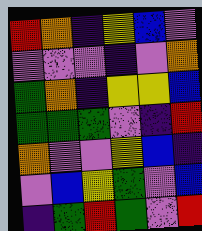[["red", "orange", "indigo", "yellow", "blue", "violet"], ["violet", "violet", "violet", "indigo", "violet", "orange"], ["green", "orange", "indigo", "yellow", "yellow", "blue"], ["green", "green", "green", "violet", "indigo", "red"], ["orange", "violet", "violet", "yellow", "blue", "indigo"], ["violet", "blue", "yellow", "green", "violet", "blue"], ["indigo", "green", "red", "green", "violet", "red"]]